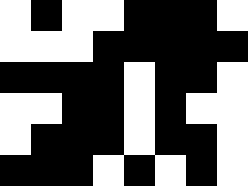[["white", "black", "white", "white", "black", "black", "black", "white"], ["white", "white", "white", "black", "black", "black", "black", "black"], ["black", "black", "black", "black", "white", "black", "black", "white"], ["white", "white", "black", "black", "white", "black", "white", "white"], ["white", "black", "black", "black", "white", "black", "black", "white"], ["black", "black", "black", "white", "black", "white", "black", "white"]]